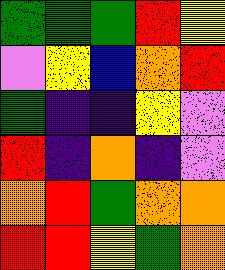[["green", "green", "green", "red", "yellow"], ["violet", "yellow", "blue", "orange", "red"], ["green", "indigo", "indigo", "yellow", "violet"], ["red", "indigo", "orange", "indigo", "violet"], ["orange", "red", "green", "orange", "orange"], ["red", "red", "yellow", "green", "orange"]]